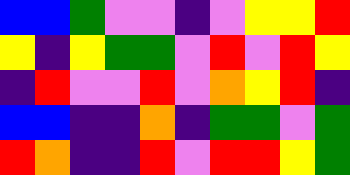[["blue", "blue", "green", "violet", "violet", "indigo", "violet", "yellow", "yellow", "red"], ["yellow", "indigo", "yellow", "green", "green", "violet", "red", "violet", "red", "yellow"], ["indigo", "red", "violet", "violet", "red", "violet", "orange", "yellow", "red", "indigo"], ["blue", "blue", "indigo", "indigo", "orange", "indigo", "green", "green", "violet", "green"], ["red", "orange", "indigo", "indigo", "red", "violet", "red", "red", "yellow", "green"]]